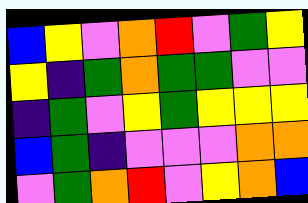[["blue", "yellow", "violet", "orange", "red", "violet", "green", "yellow"], ["yellow", "indigo", "green", "orange", "green", "green", "violet", "violet"], ["indigo", "green", "violet", "yellow", "green", "yellow", "yellow", "yellow"], ["blue", "green", "indigo", "violet", "violet", "violet", "orange", "orange"], ["violet", "green", "orange", "red", "violet", "yellow", "orange", "blue"]]